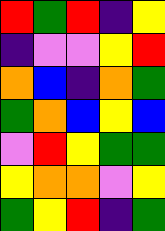[["red", "green", "red", "indigo", "yellow"], ["indigo", "violet", "violet", "yellow", "red"], ["orange", "blue", "indigo", "orange", "green"], ["green", "orange", "blue", "yellow", "blue"], ["violet", "red", "yellow", "green", "green"], ["yellow", "orange", "orange", "violet", "yellow"], ["green", "yellow", "red", "indigo", "green"]]